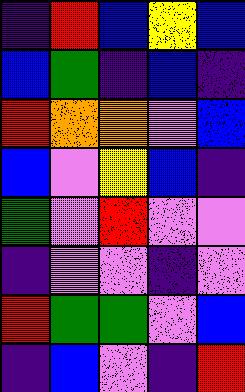[["indigo", "red", "blue", "yellow", "blue"], ["blue", "green", "indigo", "blue", "indigo"], ["red", "orange", "orange", "violet", "blue"], ["blue", "violet", "yellow", "blue", "indigo"], ["green", "violet", "red", "violet", "violet"], ["indigo", "violet", "violet", "indigo", "violet"], ["red", "green", "green", "violet", "blue"], ["indigo", "blue", "violet", "indigo", "red"]]